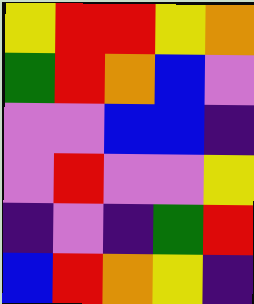[["yellow", "red", "red", "yellow", "orange"], ["green", "red", "orange", "blue", "violet"], ["violet", "violet", "blue", "blue", "indigo"], ["violet", "red", "violet", "violet", "yellow"], ["indigo", "violet", "indigo", "green", "red"], ["blue", "red", "orange", "yellow", "indigo"]]